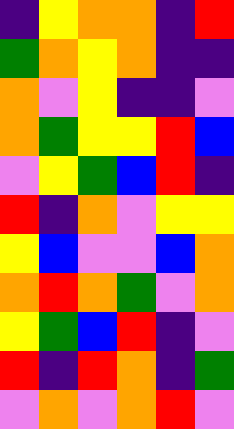[["indigo", "yellow", "orange", "orange", "indigo", "red"], ["green", "orange", "yellow", "orange", "indigo", "indigo"], ["orange", "violet", "yellow", "indigo", "indigo", "violet"], ["orange", "green", "yellow", "yellow", "red", "blue"], ["violet", "yellow", "green", "blue", "red", "indigo"], ["red", "indigo", "orange", "violet", "yellow", "yellow"], ["yellow", "blue", "violet", "violet", "blue", "orange"], ["orange", "red", "orange", "green", "violet", "orange"], ["yellow", "green", "blue", "red", "indigo", "violet"], ["red", "indigo", "red", "orange", "indigo", "green"], ["violet", "orange", "violet", "orange", "red", "violet"]]